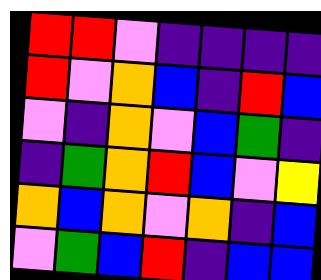[["red", "red", "violet", "indigo", "indigo", "indigo", "indigo"], ["red", "violet", "orange", "blue", "indigo", "red", "blue"], ["violet", "indigo", "orange", "violet", "blue", "green", "indigo"], ["indigo", "green", "orange", "red", "blue", "violet", "yellow"], ["orange", "blue", "orange", "violet", "orange", "indigo", "blue"], ["violet", "green", "blue", "red", "indigo", "blue", "blue"]]